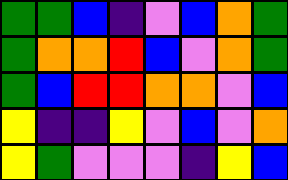[["green", "green", "blue", "indigo", "violet", "blue", "orange", "green"], ["green", "orange", "orange", "red", "blue", "violet", "orange", "green"], ["green", "blue", "red", "red", "orange", "orange", "violet", "blue"], ["yellow", "indigo", "indigo", "yellow", "violet", "blue", "violet", "orange"], ["yellow", "green", "violet", "violet", "violet", "indigo", "yellow", "blue"]]